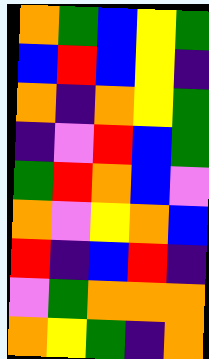[["orange", "green", "blue", "yellow", "green"], ["blue", "red", "blue", "yellow", "indigo"], ["orange", "indigo", "orange", "yellow", "green"], ["indigo", "violet", "red", "blue", "green"], ["green", "red", "orange", "blue", "violet"], ["orange", "violet", "yellow", "orange", "blue"], ["red", "indigo", "blue", "red", "indigo"], ["violet", "green", "orange", "orange", "orange"], ["orange", "yellow", "green", "indigo", "orange"]]